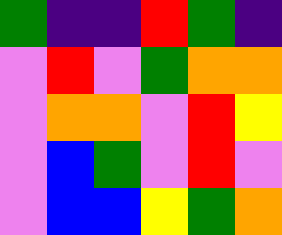[["green", "indigo", "indigo", "red", "green", "indigo"], ["violet", "red", "violet", "green", "orange", "orange"], ["violet", "orange", "orange", "violet", "red", "yellow"], ["violet", "blue", "green", "violet", "red", "violet"], ["violet", "blue", "blue", "yellow", "green", "orange"]]